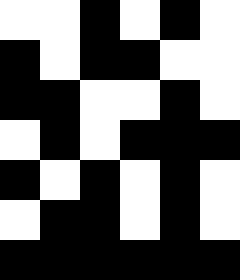[["white", "white", "black", "white", "black", "white"], ["black", "white", "black", "black", "white", "white"], ["black", "black", "white", "white", "black", "white"], ["white", "black", "white", "black", "black", "black"], ["black", "white", "black", "white", "black", "white"], ["white", "black", "black", "white", "black", "white"], ["black", "black", "black", "black", "black", "black"]]